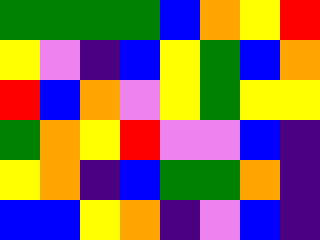[["green", "green", "green", "green", "blue", "orange", "yellow", "red"], ["yellow", "violet", "indigo", "blue", "yellow", "green", "blue", "orange"], ["red", "blue", "orange", "violet", "yellow", "green", "yellow", "yellow"], ["green", "orange", "yellow", "red", "violet", "violet", "blue", "indigo"], ["yellow", "orange", "indigo", "blue", "green", "green", "orange", "indigo"], ["blue", "blue", "yellow", "orange", "indigo", "violet", "blue", "indigo"]]